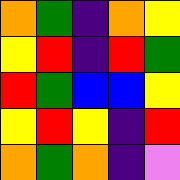[["orange", "green", "indigo", "orange", "yellow"], ["yellow", "red", "indigo", "red", "green"], ["red", "green", "blue", "blue", "yellow"], ["yellow", "red", "yellow", "indigo", "red"], ["orange", "green", "orange", "indigo", "violet"]]